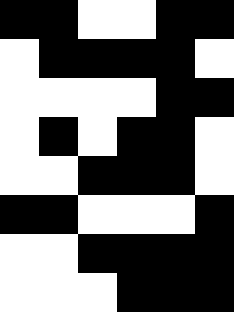[["black", "black", "white", "white", "black", "black"], ["white", "black", "black", "black", "black", "white"], ["white", "white", "white", "white", "black", "black"], ["white", "black", "white", "black", "black", "white"], ["white", "white", "black", "black", "black", "white"], ["black", "black", "white", "white", "white", "black"], ["white", "white", "black", "black", "black", "black"], ["white", "white", "white", "black", "black", "black"]]